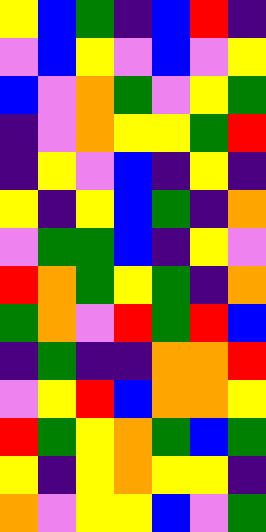[["yellow", "blue", "green", "indigo", "blue", "red", "indigo"], ["violet", "blue", "yellow", "violet", "blue", "violet", "yellow"], ["blue", "violet", "orange", "green", "violet", "yellow", "green"], ["indigo", "violet", "orange", "yellow", "yellow", "green", "red"], ["indigo", "yellow", "violet", "blue", "indigo", "yellow", "indigo"], ["yellow", "indigo", "yellow", "blue", "green", "indigo", "orange"], ["violet", "green", "green", "blue", "indigo", "yellow", "violet"], ["red", "orange", "green", "yellow", "green", "indigo", "orange"], ["green", "orange", "violet", "red", "green", "red", "blue"], ["indigo", "green", "indigo", "indigo", "orange", "orange", "red"], ["violet", "yellow", "red", "blue", "orange", "orange", "yellow"], ["red", "green", "yellow", "orange", "green", "blue", "green"], ["yellow", "indigo", "yellow", "orange", "yellow", "yellow", "indigo"], ["orange", "violet", "yellow", "yellow", "blue", "violet", "green"]]